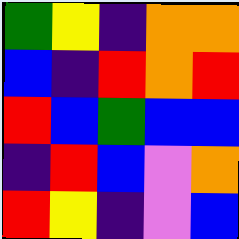[["green", "yellow", "indigo", "orange", "orange"], ["blue", "indigo", "red", "orange", "red"], ["red", "blue", "green", "blue", "blue"], ["indigo", "red", "blue", "violet", "orange"], ["red", "yellow", "indigo", "violet", "blue"]]